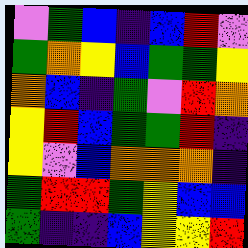[["violet", "green", "blue", "indigo", "blue", "red", "violet"], ["green", "orange", "yellow", "blue", "green", "green", "yellow"], ["orange", "blue", "indigo", "green", "violet", "red", "orange"], ["yellow", "red", "blue", "green", "green", "red", "indigo"], ["yellow", "violet", "blue", "orange", "orange", "orange", "indigo"], ["green", "red", "red", "green", "yellow", "blue", "blue"], ["green", "indigo", "indigo", "blue", "yellow", "yellow", "red"]]